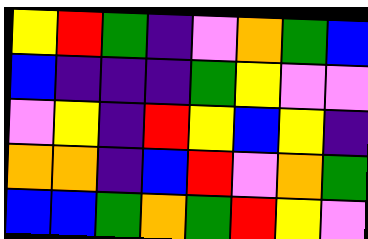[["yellow", "red", "green", "indigo", "violet", "orange", "green", "blue"], ["blue", "indigo", "indigo", "indigo", "green", "yellow", "violet", "violet"], ["violet", "yellow", "indigo", "red", "yellow", "blue", "yellow", "indigo"], ["orange", "orange", "indigo", "blue", "red", "violet", "orange", "green"], ["blue", "blue", "green", "orange", "green", "red", "yellow", "violet"]]